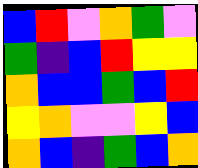[["blue", "red", "violet", "orange", "green", "violet"], ["green", "indigo", "blue", "red", "yellow", "yellow"], ["orange", "blue", "blue", "green", "blue", "red"], ["yellow", "orange", "violet", "violet", "yellow", "blue"], ["orange", "blue", "indigo", "green", "blue", "orange"]]